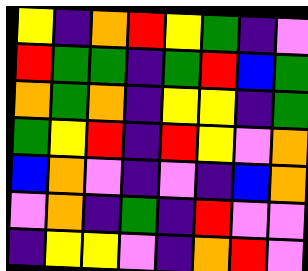[["yellow", "indigo", "orange", "red", "yellow", "green", "indigo", "violet"], ["red", "green", "green", "indigo", "green", "red", "blue", "green"], ["orange", "green", "orange", "indigo", "yellow", "yellow", "indigo", "green"], ["green", "yellow", "red", "indigo", "red", "yellow", "violet", "orange"], ["blue", "orange", "violet", "indigo", "violet", "indigo", "blue", "orange"], ["violet", "orange", "indigo", "green", "indigo", "red", "violet", "violet"], ["indigo", "yellow", "yellow", "violet", "indigo", "orange", "red", "violet"]]